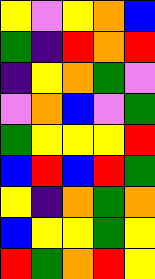[["yellow", "violet", "yellow", "orange", "blue"], ["green", "indigo", "red", "orange", "red"], ["indigo", "yellow", "orange", "green", "violet"], ["violet", "orange", "blue", "violet", "green"], ["green", "yellow", "yellow", "yellow", "red"], ["blue", "red", "blue", "red", "green"], ["yellow", "indigo", "orange", "green", "orange"], ["blue", "yellow", "yellow", "green", "yellow"], ["red", "green", "orange", "red", "yellow"]]